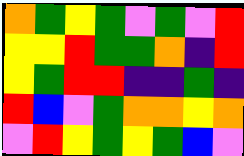[["orange", "green", "yellow", "green", "violet", "green", "violet", "red"], ["yellow", "yellow", "red", "green", "green", "orange", "indigo", "red"], ["yellow", "green", "red", "red", "indigo", "indigo", "green", "indigo"], ["red", "blue", "violet", "green", "orange", "orange", "yellow", "orange"], ["violet", "red", "yellow", "green", "yellow", "green", "blue", "violet"]]